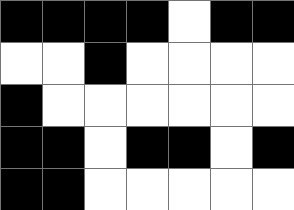[["black", "black", "black", "black", "white", "black", "black"], ["white", "white", "black", "white", "white", "white", "white"], ["black", "white", "white", "white", "white", "white", "white"], ["black", "black", "white", "black", "black", "white", "black"], ["black", "black", "white", "white", "white", "white", "white"]]